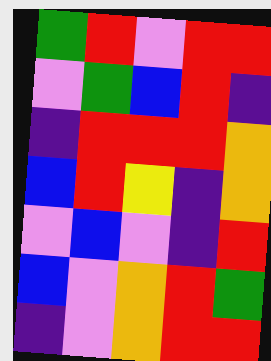[["green", "red", "violet", "red", "red"], ["violet", "green", "blue", "red", "indigo"], ["indigo", "red", "red", "red", "orange"], ["blue", "red", "yellow", "indigo", "orange"], ["violet", "blue", "violet", "indigo", "red"], ["blue", "violet", "orange", "red", "green"], ["indigo", "violet", "orange", "red", "red"]]